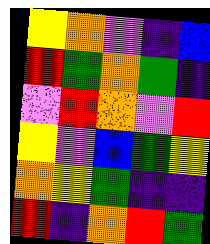[["yellow", "orange", "violet", "indigo", "blue"], ["red", "green", "orange", "green", "indigo"], ["violet", "red", "orange", "violet", "red"], ["yellow", "violet", "blue", "green", "yellow"], ["orange", "yellow", "green", "indigo", "indigo"], ["red", "indigo", "orange", "red", "green"]]